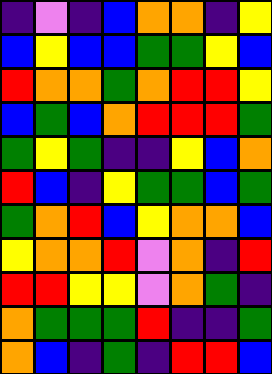[["indigo", "violet", "indigo", "blue", "orange", "orange", "indigo", "yellow"], ["blue", "yellow", "blue", "blue", "green", "green", "yellow", "blue"], ["red", "orange", "orange", "green", "orange", "red", "red", "yellow"], ["blue", "green", "blue", "orange", "red", "red", "red", "green"], ["green", "yellow", "green", "indigo", "indigo", "yellow", "blue", "orange"], ["red", "blue", "indigo", "yellow", "green", "green", "blue", "green"], ["green", "orange", "red", "blue", "yellow", "orange", "orange", "blue"], ["yellow", "orange", "orange", "red", "violet", "orange", "indigo", "red"], ["red", "red", "yellow", "yellow", "violet", "orange", "green", "indigo"], ["orange", "green", "green", "green", "red", "indigo", "indigo", "green"], ["orange", "blue", "indigo", "green", "indigo", "red", "red", "blue"]]